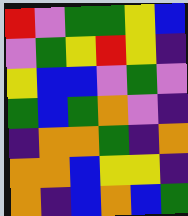[["red", "violet", "green", "green", "yellow", "blue"], ["violet", "green", "yellow", "red", "yellow", "indigo"], ["yellow", "blue", "blue", "violet", "green", "violet"], ["green", "blue", "green", "orange", "violet", "indigo"], ["indigo", "orange", "orange", "green", "indigo", "orange"], ["orange", "orange", "blue", "yellow", "yellow", "indigo"], ["orange", "indigo", "blue", "orange", "blue", "green"]]